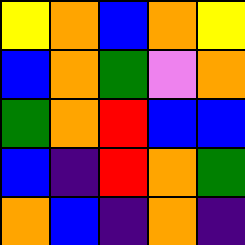[["yellow", "orange", "blue", "orange", "yellow"], ["blue", "orange", "green", "violet", "orange"], ["green", "orange", "red", "blue", "blue"], ["blue", "indigo", "red", "orange", "green"], ["orange", "blue", "indigo", "orange", "indigo"]]